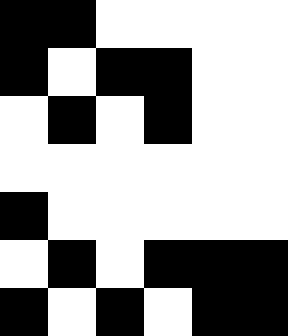[["black", "black", "white", "white", "white", "white"], ["black", "white", "black", "black", "white", "white"], ["white", "black", "white", "black", "white", "white"], ["white", "white", "white", "white", "white", "white"], ["black", "white", "white", "white", "white", "white"], ["white", "black", "white", "black", "black", "black"], ["black", "white", "black", "white", "black", "black"]]